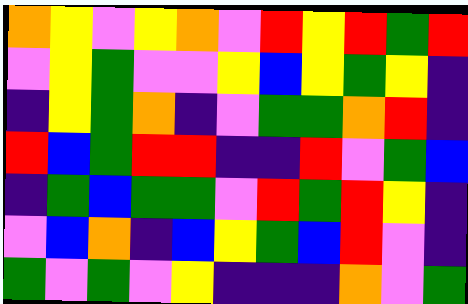[["orange", "yellow", "violet", "yellow", "orange", "violet", "red", "yellow", "red", "green", "red"], ["violet", "yellow", "green", "violet", "violet", "yellow", "blue", "yellow", "green", "yellow", "indigo"], ["indigo", "yellow", "green", "orange", "indigo", "violet", "green", "green", "orange", "red", "indigo"], ["red", "blue", "green", "red", "red", "indigo", "indigo", "red", "violet", "green", "blue"], ["indigo", "green", "blue", "green", "green", "violet", "red", "green", "red", "yellow", "indigo"], ["violet", "blue", "orange", "indigo", "blue", "yellow", "green", "blue", "red", "violet", "indigo"], ["green", "violet", "green", "violet", "yellow", "indigo", "indigo", "indigo", "orange", "violet", "green"]]